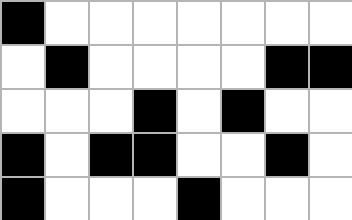[["black", "white", "white", "white", "white", "white", "white", "white"], ["white", "black", "white", "white", "white", "white", "black", "black"], ["white", "white", "white", "black", "white", "black", "white", "white"], ["black", "white", "black", "black", "white", "white", "black", "white"], ["black", "white", "white", "white", "black", "white", "white", "white"]]